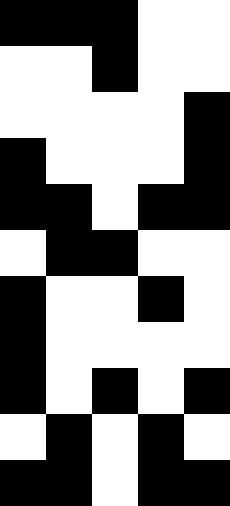[["black", "black", "black", "white", "white"], ["white", "white", "black", "white", "white"], ["white", "white", "white", "white", "black"], ["black", "white", "white", "white", "black"], ["black", "black", "white", "black", "black"], ["white", "black", "black", "white", "white"], ["black", "white", "white", "black", "white"], ["black", "white", "white", "white", "white"], ["black", "white", "black", "white", "black"], ["white", "black", "white", "black", "white"], ["black", "black", "white", "black", "black"]]